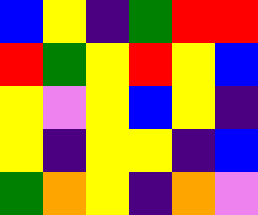[["blue", "yellow", "indigo", "green", "red", "red"], ["red", "green", "yellow", "red", "yellow", "blue"], ["yellow", "violet", "yellow", "blue", "yellow", "indigo"], ["yellow", "indigo", "yellow", "yellow", "indigo", "blue"], ["green", "orange", "yellow", "indigo", "orange", "violet"]]